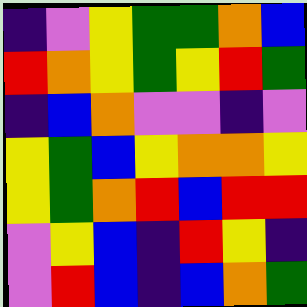[["indigo", "violet", "yellow", "green", "green", "orange", "blue"], ["red", "orange", "yellow", "green", "yellow", "red", "green"], ["indigo", "blue", "orange", "violet", "violet", "indigo", "violet"], ["yellow", "green", "blue", "yellow", "orange", "orange", "yellow"], ["yellow", "green", "orange", "red", "blue", "red", "red"], ["violet", "yellow", "blue", "indigo", "red", "yellow", "indigo"], ["violet", "red", "blue", "indigo", "blue", "orange", "green"]]